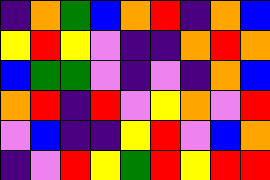[["indigo", "orange", "green", "blue", "orange", "red", "indigo", "orange", "blue"], ["yellow", "red", "yellow", "violet", "indigo", "indigo", "orange", "red", "orange"], ["blue", "green", "green", "violet", "indigo", "violet", "indigo", "orange", "blue"], ["orange", "red", "indigo", "red", "violet", "yellow", "orange", "violet", "red"], ["violet", "blue", "indigo", "indigo", "yellow", "red", "violet", "blue", "orange"], ["indigo", "violet", "red", "yellow", "green", "red", "yellow", "red", "red"]]